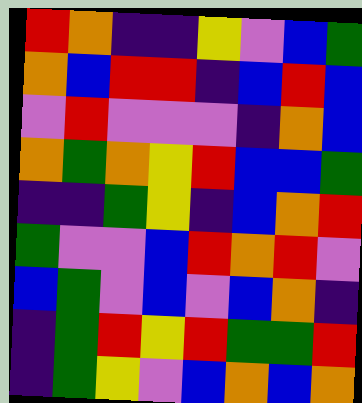[["red", "orange", "indigo", "indigo", "yellow", "violet", "blue", "green"], ["orange", "blue", "red", "red", "indigo", "blue", "red", "blue"], ["violet", "red", "violet", "violet", "violet", "indigo", "orange", "blue"], ["orange", "green", "orange", "yellow", "red", "blue", "blue", "green"], ["indigo", "indigo", "green", "yellow", "indigo", "blue", "orange", "red"], ["green", "violet", "violet", "blue", "red", "orange", "red", "violet"], ["blue", "green", "violet", "blue", "violet", "blue", "orange", "indigo"], ["indigo", "green", "red", "yellow", "red", "green", "green", "red"], ["indigo", "green", "yellow", "violet", "blue", "orange", "blue", "orange"]]